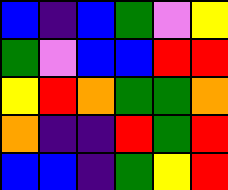[["blue", "indigo", "blue", "green", "violet", "yellow"], ["green", "violet", "blue", "blue", "red", "red"], ["yellow", "red", "orange", "green", "green", "orange"], ["orange", "indigo", "indigo", "red", "green", "red"], ["blue", "blue", "indigo", "green", "yellow", "red"]]